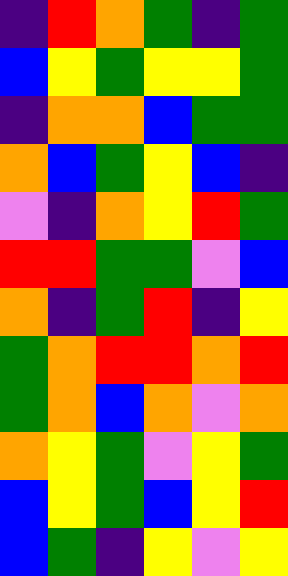[["indigo", "red", "orange", "green", "indigo", "green"], ["blue", "yellow", "green", "yellow", "yellow", "green"], ["indigo", "orange", "orange", "blue", "green", "green"], ["orange", "blue", "green", "yellow", "blue", "indigo"], ["violet", "indigo", "orange", "yellow", "red", "green"], ["red", "red", "green", "green", "violet", "blue"], ["orange", "indigo", "green", "red", "indigo", "yellow"], ["green", "orange", "red", "red", "orange", "red"], ["green", "orange", "blue", "orange", "violet", "orange"], ["orange", "yellow", "green", "violet", "yellow", "green"], ["blue", "yellow", "green", "blue", "yellow", "red"], ["blue", "green", "indigo", "yellow", "violet", "yellow"]]